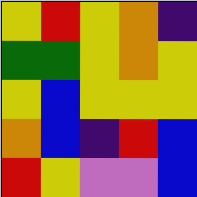[["yellow", "red", "yellow", "orange", "indigo"], ["green", "green", "yellow", "orange", "yellow"], ["yellow", "blue", "yellow", "yellow", "yellow"], ["orange", "blue", "indigo", "red", "blue"], ["red", "yellow", "violet", "violet", "blue"]]